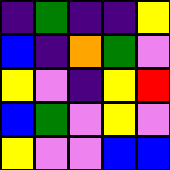[["indigo", "green", "indigo", "indigo", "yellow"], ["blue", "indigo", "orange", "green", "violet"], ["yellow", "violet", "indigo", "yellow", "red"], ["blue", "green", "violet", "yellow", "violet"], ["yellow", "violet", "violet", "blue", "blue"]]